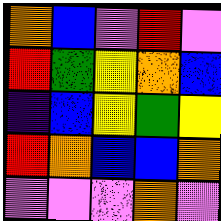[["orange", "blue", "violet", "red", "violet"], ["red", "green", "yellow", "orange", "blue"], ["indigo", "blue", "yellow", "green", "yellow"], ["red", "orange", "blue", "blue", "orange"], ["violet", "violet", "violet", "orange", "violet"]]